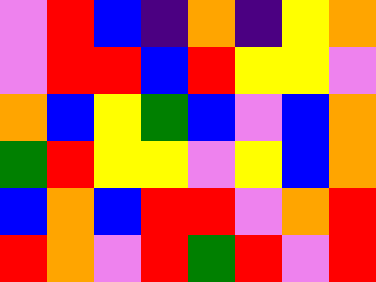[["violet", "red", "blue", "indigo", "orange", "indigo", "yellow", "orange"], ["violet", "red", "red", "blue", "red", "yellow", "yellow", "violet"], ["orange", "blue", "yellow", "green", "blue", "violet", "blue", "orange"], ["green", "red", "yellow", "yellow", "violet", "yellow", "blue", "orange"], ["blue", "orange", "blue", "red", "red", "violet", "orange", "red"], ["red", "orange", "violet", "red", "green", "red", "violet", "red"]]